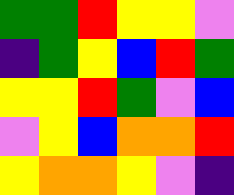[["green", "green", "red", "yellow", "yellow", "violet"], ["indigo", "green", "yellow", "blue", "red", "green"], ["yellow", "yellow", "red", "green", "violet", "blue"], ["violet", "yellow", "blue", "orange", "orange", "red"], ["yellow", "orange", "orange", "yellow", "violet", "indigo"]]